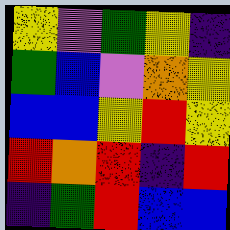[["yellow", "violet", "green", "yellow", "indigo"], ["green", "blue", "violet", "orange", "yellow"], ["blue", "blue", "yellow", "red", "yellow"], ["red", "orange", "red", "indigo", "red"], ["indigo", "green", "red", "blue", "blue"]]